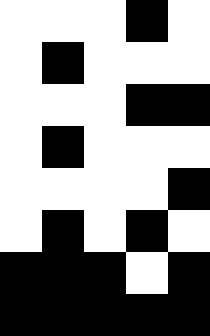[["white", "white", "white", "black", "white"], ["white", "black", "white", "white", "white"], ["white", "white", "white", "black", "black"], ["white", "black", "white", "white", "white"], ["white", "white", "white", "white", "black"], ["white", "black", "white", "black", "white"], ["black", "black", "black", "white", "black"], ["black", "black", "black", "black", "black"]]